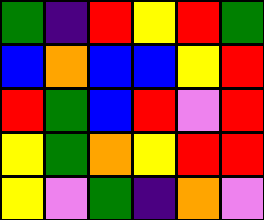[["green", "indigo", "red", "yellow", "red", "green"], ["blue", "orange", "blue", "blue", "yellow", "red"], ["red", "green", "blue", "red", "violet", "red"], ["yellow", "green", "orange", "yellow", "red", "red"], ["yellow", "violet", "green", "indigo", "orange", "violet"]]